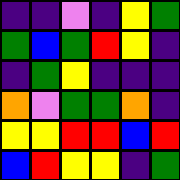[["indigo", "indigo", "violet", "indigo", "yellow", "green"], ["green", "blue", "green", "red", "yellow", "indigo"], ["indigo", "green", "yellow", "indigo", "indigo", "indigo"], ["orange", "violet", "green", "green", "orange", "indigo"], ["yellow", "yellow", "red", "red", "blue", "red"], ["blue", "red", "yellow", "yellow", "indigo", "green"]]